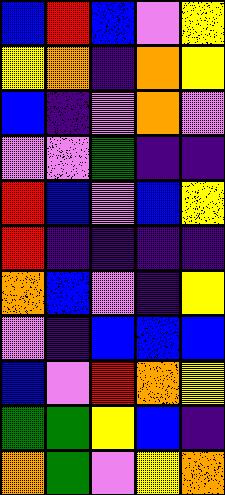[["blue", "red", "blue", "violet", "yellow"], ["yellow", "orange", "indigo", "orange", "yellow"], ["blue", "indigo", "violet", "orange", "violet"], ["violet", "violet", "green", "indigo", "indigo"], ["red", "blue", "violet", "blue", "yellow"], ["red", "indigo", "indigo", "indigo", "indigo"], ["orange", "blue", "violet", "indigo", "yellow"], ["violet", "indigo", "blue", "blue", "blue"], ["blue", "violet", "red", "orange", "yellow"], ["green", "green", "yellow", "blue", "indigo"], ["orange", "green", "violet", "yellow", "orange"]]